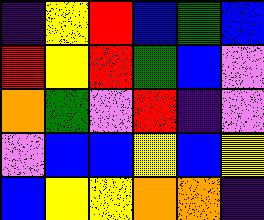[["indigo", "yellow", "red", "blue", "green", "blue"], ["red", "yellow", "red", "green", "blue", "violet"], ["orange", "green", "violet", "red", "indigo", "violet"], ["violet", "blue", "blue", "yellow", "blue", "yellow"], ["blue", "yellow", "yellow", "orange", "orange", "indigo"]]